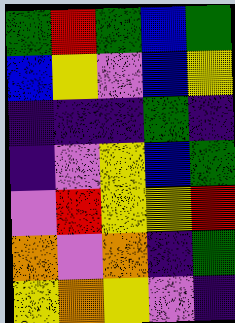[["green", "red", "green", "blue", "green"], ["blue", "yellow", "violet", "blue", "yellow"], ["indigo", "indigo", "indigo", "green", "indigo"], ["indigo", "violet", "yellow", "blue", "green"], ["violet", "red", "yellow", "yellow", "red"], ["orange", "violet", "orange", "indigo", "green"], ["yellow", "orange", "yellow", "violet", "indigo"]]